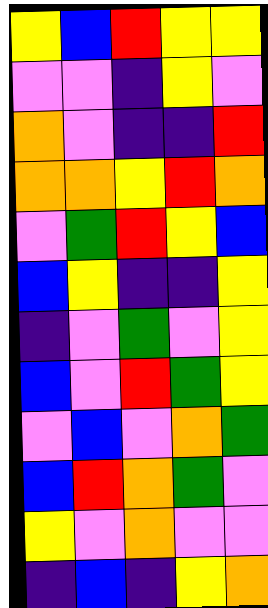[["yellow", "blue", "red", "yellow", "yellow"], ["violet", "violet", "indigo", "yellow", "violet"], ["orange", "violet", "indigo", "indigo", "red"], ["orange", "orange", "yellow", "red", "orange"], ["violet", "green", "red", "yellow", "blue"], ["blue", "yellow", "indigo", "indigo", "yellow"], ["indigo", "violet", "green", "violet", "yellow"], ["blue", "violet", "red", "green", "yellow"], ["violet", "blue", "violet", "orange", "green"], ["blue", "red", "orange", "green", "violet"], ["yellow", "violet", "orange", "violet", "violet"], ["indigo", "blue", "indigo", "yellow", "orange"]]